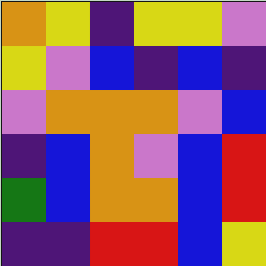[["orange", "yellow", "indigo", "yellow", "yellow", "violet"], ["yellow", "violet", "blue", "indigo", "blue", "indigo"], ["violet", "orange", "orange", "orange", "violet", "blue"], ["indigo", "blue", "orange", "violet", "blue", "red"], ["green", "blue", "orange", "orange", "blue", "red"], ["indigo", "indigo", "red", "red", "blue", "yellow"]]